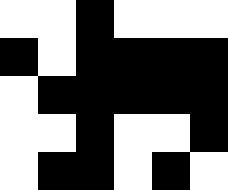[["white", "white", "black", "white", "white", "white"], ["black", "white", "black", "black", "black", "black"], ["white", "black", "black", "black", "black", "black"], ["white", "white", "black", "white", "white", "black"], ["white", "black", "black", "white", "black", "white"]]